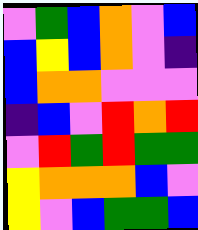[["violet", "green", "blue", "orange", "violet", "blue"], ["blue", "yellow", "blue", "orange", "violet", "indigo"], ["blue", "orange", "orange", "violet", "violet", "violet"], ["indigo", "blue", "violet", "red", "orange", "red"], ["violet", "red", "green", "red", "green", "green"], ["yellow", "orange", "orange", "orange", "blue", "violet"], ["yellow", "violet", "blue", "green", "green", "blue"]]